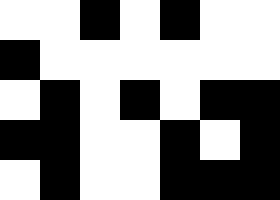[["white", "white", "black", "white", "black", "white", "white"], ["black", "white", "white", "white", "white", "white", "white"], ["white", "black", "white", "black", "white", "black", "black"], ["black", "black", "white", "white", "black", "white", "black"], ["white", "black", "white", "white", "black", "black", "black"]]